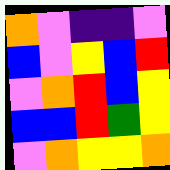[["orange", "violet", "indigo", "indigo", "violet"], ["blue", "violet", "yellow", "blue", "red"], ["violet", "orange", "red", "blue", "yellow"], ["blue", "blue", "red", "green", "yellow"], ["violet", "orange", "yellow", "yellow", "orange"]]